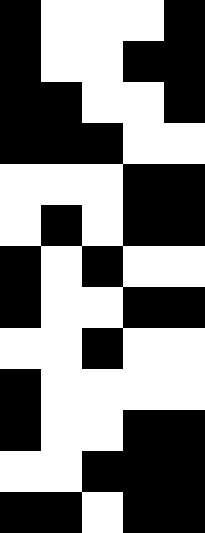[["black", "white", "white", "white", "black"], ["black", "white", "white", "black", "black"], ["black", "black", "white", "white", "black"], ["black", "black", "black", "white", "white"], ["white", "white", "white", "black", "black"], ["white", "black", "white", "black", "black"], ["black", "white", "black", "white", "white"], ["black", "white", "white", "black", "black"], ["white", "white", "black", "white", "white"], ["black", "white", "white", "white", "white"], ["black", "white", "white", "black", "black"], ["white", "white", "black", "black", "black"], ["black", "black", "white", "black", "black"]]